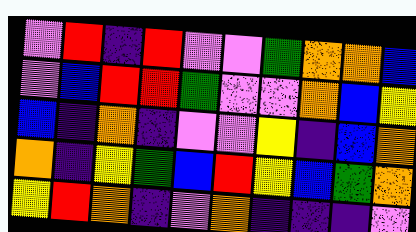[["violet", "red", "indigo", "red", "violet", "violet", "green", "orange", "orange", "blue"], ["violet", "blue", "red", "red", "green", "violet", "violet", "orange", "blue", "yellow"], ["blue", "indigo", "orange", "indigo", "violet", "violet", "yellow", "indigo", "blue", "orange"], ["orange", "indigo", "yellow", "green", "blue", "red", "yellow", "blue", "green", "orange"], ["yellow", "red", "orange", "indigo", "violet", "orange", "indigo", "indigo", "indigo", "violet"]]